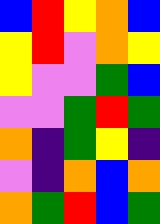[["blue", "red", "yellow", "orange", "blue"], ["yellow", "red", "violet", "orange", "yellow"], ["yellow", "violet", "violet", "green", "blue"], ["violet", "violet", "green", "red", "green"], ["orange", "indigo", "green", "yellow", "indigo"], ["violet", "indigo", "orange", "blue", "orange"], ["orange", "green", "red", "blue", "green"]]